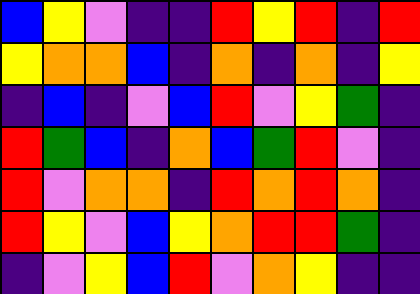[["blue", "yellow", "violet", "indigo", "indigo", "red", "yellow", "red", "indigo", "red"], ["yellow", "orange", "orange", "blue", "indigo", "orange", "indigo", "orange", "indigo", "yellow"], ["indigo", "blue", "indigo", "violet", "blue", "red", "violet", "yellow", "green", "indigo"], ["red", "green", "blue", "indigo", "orange", "blue", "green", "red", "violet", "indigo"], ["red", "violet", "orange", "orange", "indigo", "red", "orange", "red", "orange", "indigo"], ["red", "yellow", "violet", "blue", "yellow", "orange", "red", "red", "green", "indigo"], ["indigo", "violet", "yellow", "blue", "red", "violet", "orange", "yellow", "indigo", "indigo"]]